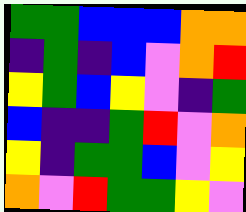[["green", "green", "blue", "blue", "blue", "orange", "orange"], ["indigo", "green", "indigo", "blue", "violet", "orange", "red"], ["yellow", "green", "blue", "yellow", "violet", "indigo", "green"], ["blue", "indigo", "indigo", "green", "red", "violet", "orange"], ["yellow", "indigo", "green", "green", "blue", "violet", "yellow"], ["orange", "violet", "red", "green", "green", "yellow", "violet"]]